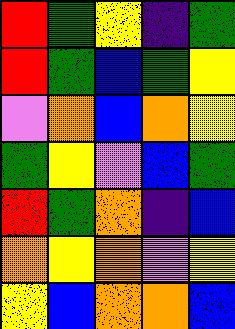[["red", "green", "yellow", "indigo", "green"], ["red", "green", "blue", "green", "yellow"], ["violet", "orange", "blue", "orange", "yellow"], ["green", "yellow", "violet", "blue", "green"], ["red", "green", "orange", "indigo", "blue"], ["orange", "yellow", "orange", "violet", "yellow"], ["yellow", "blue", "orange", "orange", "blue"]]